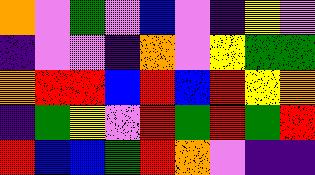[["orange", "violet", "green", "violet", "blue", "violet", "indigo", "yellow", "violet"], ["indigo", "violet", "violet", "indigo", "orange", "violet", "yellow", "green", "green"], ["orange", "red", "red", "blue", "red", "blue", "red", "yellow", "orange"], ["indigo", "green", "yellow", "violet", "red", "green", "red", "green", "red"], ["red", "blue", "blue", "green", "red", "orange", "violet", "indigo", "indigo"]]